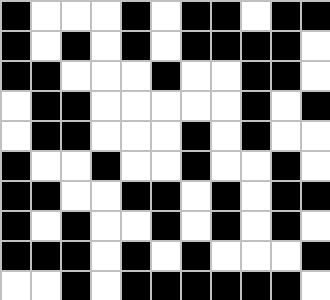[["black", "white", "white", "white", "black", "white", "black", "black", "white", "black", "black"], ["black", "white", "black", "white", "black", "white", "black", "black", "black", "black", "white"], ["black", "black", "white", "white", "white", "black", "white", "white", "black", "black", "white"], ["white", "black", "black", "white", "white", "white", "white", "white", "black", "white", "black"], ["white", "black", "black", "white", "white", "white", "black", "white", "black", "white", "white"], ["black", "white", "white", "black", "white", "white", "black", "white", "white", "black", "white"], ["black", "black", "white", "white", "black", "black", "white", "black", "white", "black", "black"], ["black", "white", "black", "white", "white", "black", "white", "black", "white", "black", "white"], ["black", "black", "black", "white", "black", "white", "black", "white", "white", "white", "black"], ["white", "white", "black", "white", "black", "black", "black", "black", "black", "black", "white"]]